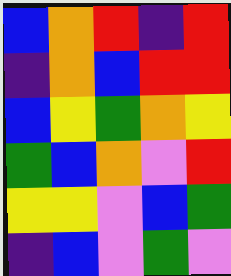[["blue", "orange", "red", "indigo", "red"], ["indigo", "orange", "blue", "red", "red"], ["blue", "yellow", "green", "orange", "yellow"], ["green", "blue", "orange", "violet", "red"], ["yellow", "yellow", "violet", "blue", "green"], ["indigo", "blue", "violet", "green", "violet"]]